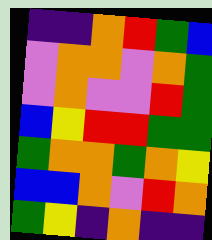[["indigo", "indigo", "orange", "red", "green", "blue"], ["violet", "orange", "orange", "violet", "orange", "green"], ["violet", "orange", "violet", "violet", "red", "green"], ["blue", "yellow", "red", "red", "green", "green"], ["green", "orange", "orange", "green", "orange", "yellow"], ["blue", "blue", "orange", "violet", "red", "orange"], ["green", "yellow", "indigo", "orange", "indigo", "indigo"]]